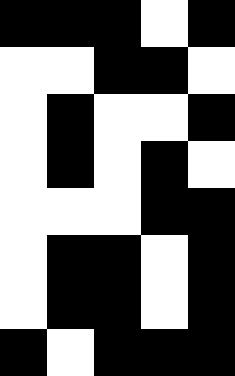[["black", "black", "black", "white", "black"], ["white", "white", "black", "black", "white"], ["white", "black", "white", "white", "black"], ["white", "black", "white", "black", "white"], ["white", "white", "white", "black", "black"], ["white", "black", "black", "white", "black"], ["white", "black", "black", "white", "black"], ["black", "white", "black", "black", "black"]]